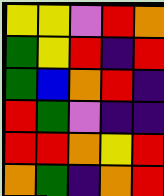[["yellow", "yellow", "violet", "red", "orange"], ["green", "yellow", "red", "indigo", "red"], ["green", "blue", "orange", "red", "indigo"], ["red", "green", "violet", "indigo", "indigo"], ["red", "red", "orange", "yellow", "red"], ["orange", "green", "indigo", "orange", "red"]]